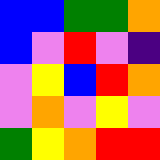[["blue", "blue", "green", "green", "orange"], ["blue", "violet", "red", "violet", "indigo"], ["violet", "yellow", "blue", "red", "orange"], ["violet", "orange", "violet", "yellow", "violet"], ["green", "yellow", "orange", "red", "red"]]